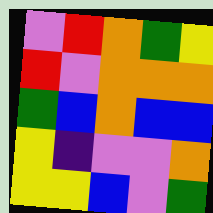[["violet", "red", "orange", "green", "yellow"], ["red", "violet", "orange", "orange", "orange"], ["green", "blue", "orange", "blue", "blue"], ["yellow", "indigo", "violet", "violet", "orange"], ["yellow", "yellow", "blue", "violet", "green"]]